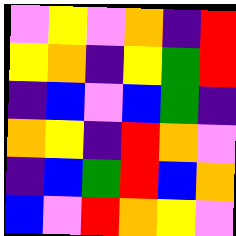[["violet", "yellow", "violet", "orange", "indigo", "red"], ["yellow", "orange", "indigo", "yellow", "green", "red"], ["indigo", "blue", "violet", "blue", "green", "indigo"], ["orange", "yellow", "indigo", "red", "orange", "violet"], ["indigo", "blue", "green", "red", "blue", "orange"], ["blue", "violet", "red", "orange", "yellow", "violet"]]